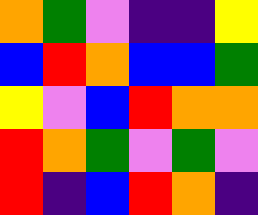[["orange", "green", "violet", "indigo", "indigo", "yellow"], ["blue", "red", "orange", "blue", "blue", "green"], ["yellow", "violet", "blue", "red", "orange", "orange"], ["red", "orange", "green", "violet", "green", "violet"], ["red", "indigo", "blue", "red", "orange", "indigo"]]